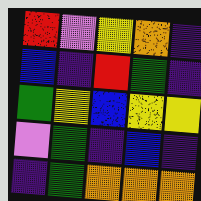[["red", "violet", "yellow", "orange", "indigo"], ["blue", "indigo", "red", "green", "indigo"], ["green", "yellow", "blue", "yellow", "yellow"], ["violet", "green", "indigo", "blue", "indigo"], ["indigo", "green", "orange", "orange", "orange"]]